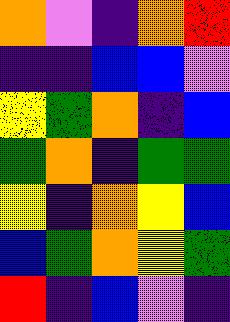[["orange", "violet", "indigo", "orange", "red"], ["indigo", "indigo", "blue", "blue", "violet"], ["yellow", "green", "orange", "indigo", "blue"], ["green", "orange", "indigo", "green", "green"], ["yellow", "indigo", "orange", "yellow", "blue"], ["blue", "green", "orange", "yellow", "green"], ["red", "indigo", "blue", "violet", "indigo"]]